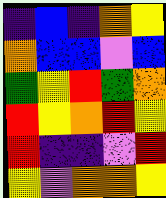[["indigo", "blue", "indigo", "orange", "yellow"], ["orange", "blue", "blue", "violet", "blue"], ["green", "yellow", "red", "green", "orange"], ["red", "yellow", "orange", "red", "yellow"], ["red", "indigo", "indigo", "violet", "red"], ["yellow", "violet", "orange", "orange", "yellow"]]